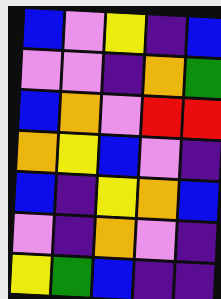[["blue", "violet", "yellow", "indigo", "blue"], ["violet", "violet", "indigo", "orange", "green"], ["blue", "orange", "violet", "red", "red"], ["orange", "yellow", "blue", "violet", "indigo"], ["blue", "indigo", "yellow", "orange", "blue"], ["violet", "indigo", "orange", "violet", "indigo"], ["yellow", "green", "blue", "indigo", "indigo"]]